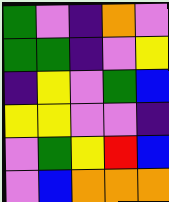[["green", "violet", "indigo", "orange", "violet"], ["green", "green", "indigo", "violet", "yellow"], ["indigo", "yellow", "violet", "green", "blue"], ["yellow", "yellow", "violet", "violet", "indigo"], ["violet", "green", "yellow", "red", "blue"], ["violet", "blue", "orange", "orange", "orange"]]